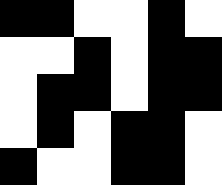[["black", "black", "white", "white", "black", "white"], ["white", "white", "black", "white", "black", "black"], ["white", "black", "black", "white", "black", "black"], ["white", "black", "white", "black", "black", "white"], ["black", "white", "white", "black", "black", "white"]]